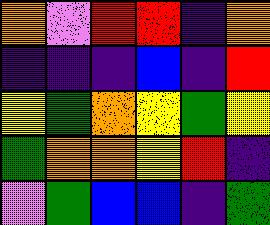[["orange", "violet", "red", "red", "indigo", "orange"], ["indigo", "indigo", "indigo", "blue", "indigo", "red"], ["yellow", "green", "orange", "yellow", "green", "yellow"], ["green", "orange", "orange", "yellow", "red", "indigo"], ["violet", "green", "blue", "blue", "indigo", "green"]]